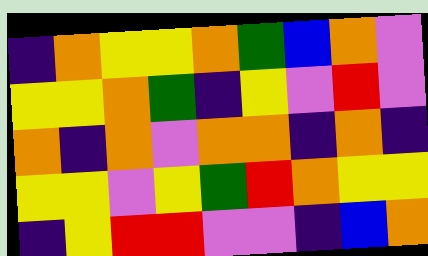[["indigo", "orange", "yellow", "yellow", "orange", "green", "blue", "orange", "violet"], ["yellow", "yellow", "orange", "green", "indigo", "yellow", "violet", "red", "violet"], ["orange", "indigo", "orange", "violet", "orange", "orange", "indigo", "orange", "indigo"], ["yellow", "yellow", "violet", "yellow", "green", "red", "orange", "yellow", "yellow"], ["indigo", "yellow", "red", "red", "violet", "violet", "indigo", "blue", "orange"]]